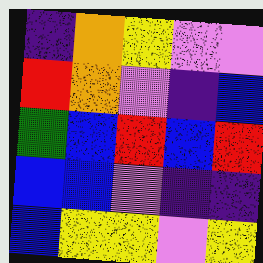[["indigo", "orange", "yellow", "violet", "violet"], ["red", "orange", "violet", "indigo", "blue"], ["green", "blue", "red", "blue", "red"], ["blue", "blue", "violet", "indigo", "indigo"], ["blue", "yellow", "yellow", "violet", "yellow"]]